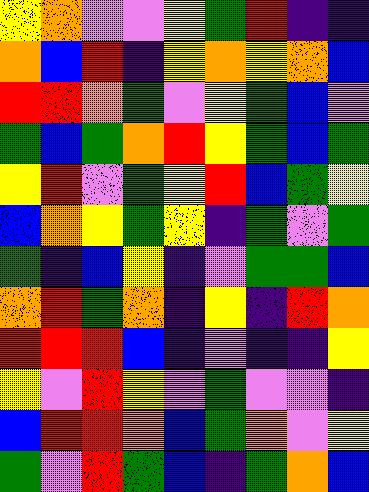[["yellow", "orange", "violet", "violet", "yellow", "green", "red", "indigo", "indigo"], ["orange", "blue", "red", "indigo", "yellow", "orange", "yellow", "orange", "blue"], ["red", "red", "orange", "green", "violet", "yellow", "green", "blue", "violet"], ["green", "blue", "green", "orange", "red", "yellow", "green", "blue", "green"], ["yellow", "red", "violet", "green", "yellow", "red", "blue", "green", "yellow"], ["blue", "orange", "yellow", "green", "yellow", "indigo", "green", "violet", "green"], ["green", "indigo", "blue", "yellow", "indigo", "violet", "green", "green", "blue"], ["orange", "red", "green", "orange", "indigo", "yellow", "indigo", "red", "orange"], ["red", "red", "red", "blue", "indigo", "violet", "indigo", "indigo", "yellow"], ["yellow", "violet", "red", "yellow", "violet", "green", "violet", "violet", "indigo"], ["blue", "red", "red", "orange", "blue", "green", "orange", "violet", "yellow"], ["green", "violet", "red", "green", "blue", "indigo", "green", "orange", "blue"]]